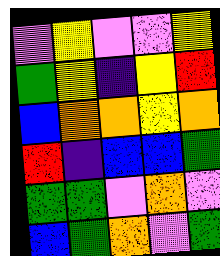[["violet", "yellow", "violet", "violet", "yellow"], ["green", "yellow", "indigo", "yellow", "red"], ["blue", "orange", "orange", "yellow", "orange"], ["red", "indigo", "blue", "blue", "green"], ["green", "green", "violet", "orange", "violet"], ["blue", "green", "orange", "violet", "green"]]